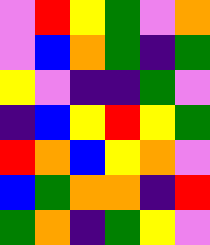[["violet", "red", "yellow", "green", "violet", "orange"], ["violet", "blue", "orange", "green", "indigo", "green"], ["yellow", "violet", "indigo", "indigo", "green", "violet"], ["indigo", "blue", "yellow", "red", "yellow", "green"], ["red", "orange", "blue", "yellow", "orange", "violet"], ["blue", "green", "orange", "orange", "indigo", "red"], ["green", "orange", "indigo", "green", "yellow", "violet"]]